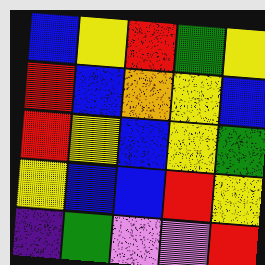[["blue", "yellow", "red", "green", "yellow"], ["red", "blue", "orange", "yellow", "blue"], ["red", "yellow", "blue", "yellow", "green"], ["yellow", "blue", "blue", "red", "yellow"], ["indigo", "green", "violet", "violet", "red"]]